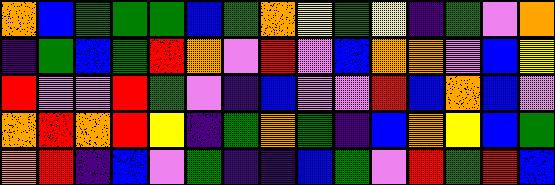[["orange", "blue", "green", "green", "green", "blue", "green", "orange", "yellow", "green", "yellow", "indigo", "green", "violet", "orange"], ["indigo", "green", "blue", "green", "red", "orange", "violet", "red", "violet", "blue", "orange", "orange", "violet", "blue", "yellow"], ["red", "violet", "violet", "red", "green", "violet", "indigo", "blue", "violet", "violet", "red", "blue", "orange", "blue", "violet"], ["orange", "red", "orange", "red", "yellow", "indigo", "green", "orange", "green", "indigo", "blue", "orange", "yellow", "blue", "green"], ["orange", "red", "indigo", "blue", "violet", "green", "indigo", "indigo", "blue", "green", "violet", "red", "green", "red", "blue"]]